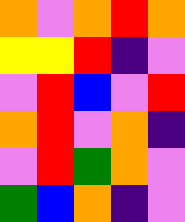[["orange", "violet", "orange", "red", "orange"], ["yellow", "yellow", "red", "indigo", "violet"], ["violet", "red", "blue", "violet", "red"], ["orange", "red", "violet", "orange", "indigo"], ["violet", "red", "green", "orange", "violet"], ["green", "blue", "orange", "indigo", "violet"]]